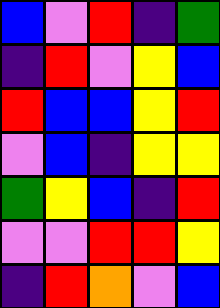[["blue", "violet", "red", "indigo", "green"], ["indigo", "red", "violet", "yellow", "blue"], ["red", "blue", "blue", "yellow", "red"], ["violet", "blue", "indigo", "yellow", "yellow"], ["green", "yellow", "blue", "indigo", "red"], ["violet", "violet", "red", "red", "yellow"], ["indigo", "red", "orange", "violet", "blue"]]